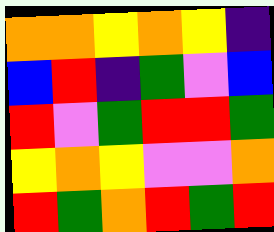[["orange", "orange", "yellow", "orange", "yellow", "indigo"], ["blue", "red", "indigo", "green", "violet", "blue"], ["red", "violet", "green", "red", "red", "green"], ["yellow", "orange", "yellow", "violet", "violet", "orange"], ["red", "green", "orange", "red", "green", "red"]]